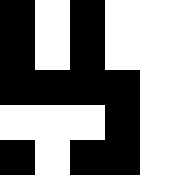[["black", "white", "black", "white", "white"], ["black", "white", "black", "white", "white"], ["black", "black", "black", "black", "white"], ["white", "white", "white", "black", "white"], ["black", "white", "black", "black", "white"]]